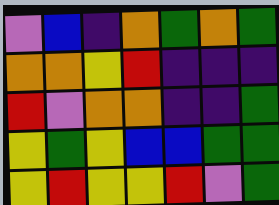[["violet", "blue", "indigo", "orange", "green", "orange", "green"], ["orange", "orange", "yellow", "red", "indigo", "indigo", "indigo"], ["red", "violet", "orange", "orange", "indigo", "indigo", "green"], ["yellow", "green", "yellow", "blue", "blue", "green", "green"], ["yellow", "red", "yellow", "yellow", "red", "violet", "green"]]